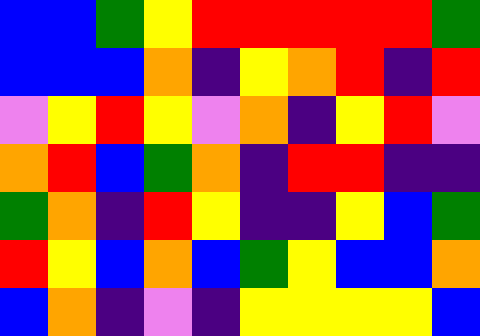[["blue", "blue", "green", "yellow", "red", "red", "red", "red", "red", "green"], ["blue", "blue", "blue", "orange", "indigo", "yellow", "orange", "red", "indigo", "red"], ["violet", "yellow", "red", "yellow", "violet", "orange", "indigo", "yellow", "red", "violet"], ["orange", "red", "blue", "green", "orange", "indigo", "red", "red", "indigo", "indigo"], ["green", "orange", "indigo", "red", "yellow", "indigo", "indigo", "yellow", "blue", "green"], ["red", "yellow", "blue", "orange", "blue", "green", "yellow", "blue", "blue", "orange"], ["blue", "orange", "indigo", "violet", "indigo", "yellow", "yellow", "yellow", "yellow", "blue"]]